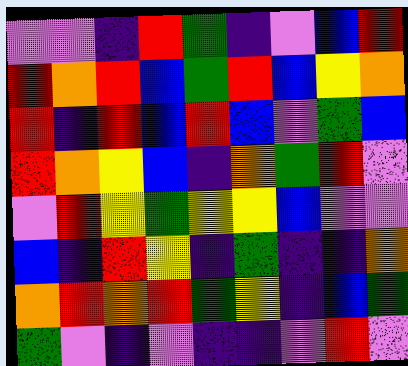[["violet", "violet", "indigo", "red", "green", "indigo", "violet", "blue", "red"], ["red", "orange", "red", "blue", "green", "red", "blue", "yellow", "orange"], ["red", "indigo", "red", "blue", "red", "blue", "violet", "green", "blue"], ["red", "orange", "yellow", "blue", "indigo", "orange", "green", "red", "violet"], ["violet", "red", "yellow", "green", "yellow", "yellow", "blue", "violet", "violet"], ["blue", "indigo", "red", "yellow", "indigo", "green", "indigo", "indigo", "orange"], ["orange", "red", "orange", "red", "green", "yellow", "indigo", "blue", "green"], ["green", "violet", "indigo", "violet", "indigo", "indigo", "violet", "red", "violet"]]